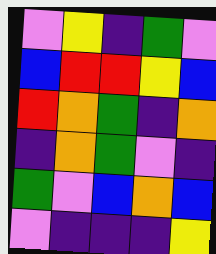[["violet", "yellow", "indigo", "green", "violet"], ["blue", "red", "red", "yellow", "blue"], ["red", "orange", "green", "indigo", "orange"], ["indigo", "orange", "green", "violet", "indigo"], ["green", "violet", "blue", "orange", "blue"], ["violet", "indigo", "indigo", "indigo", "yellow"]]